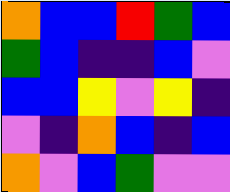[["orange", "blue", "blue", "red", "green", "blue"], ["green", "blue", "indigo", "indigo", "blue", "violet"], ["blue", "blue", "yellow", "violet", "yellow", "indigo"], ["violet", "indigo", "orange", "blue", "indigo", "blue"], ["orange", "violet", "blue", "green", "violet", "violet"]]